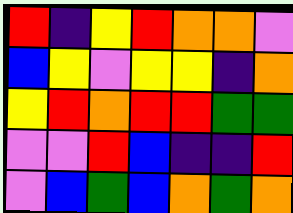[["red", "indigo", "yellow", "red", "orange", "orange", "violet"], ["blue", "yellow", "violet", "yellow", "yellow", "indigo", "orange"], ["yellow", "red", "orange", "red", "red", "green", "green"], ["violet", "violet", "red", "blue", "indigo", "indigo", "red"], ["violet", "blue", "green", "blue", "orange", "green", "orange"]]